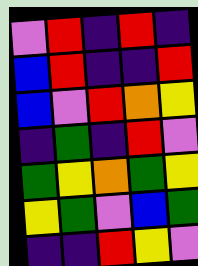[["violet", "red", "indigo", "red", "indigo"], ["blue", "red", "indigo", "indigo", "red"], ["blue", "violet", "red", "orange", "yellow"], ["indigo", "green", "indigo", "red", "violet"], ["green", "yellow", "orange", "green", "yellow"], ["yellow", "green", "violet", "blue", "green"], ["indigo", "indigo", "red", "yellow", "violet"]]